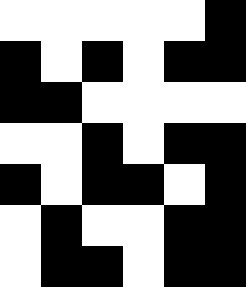[["white", "white", "white", "white", "white", "black"], ["black", "white", "black", "white", "black", "black"], ["black", "black", "white", "white", "white", "white"], ["white", "white", "black", "white", "black", "black"], ["black", "white", "black", "black", "white", "black"], ["white", "black", "white", "white", "black", "black"], ["white", "black", "black", "white", "black", "black"]]